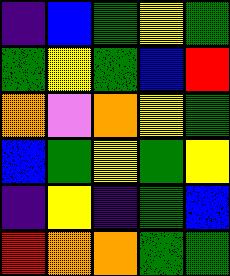[["indigo", "blue", "green", "yellow", "green"], ["green", "yellow", "green", "blue", "red"], ["orange", "violet", "orange", "yellow", "green"], ["blue", "green", "yellow", "green", "yellow"], ["indigo", "yellow", "indigo", "green", "blue"], ["red", "orange", "orange", "green", "green"]]